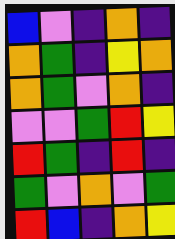[["blue", "violet", "indigo", "orange", "indigo"], ["orange", "green", "indigo", "yellow", "orange"], ["orange", "green", "violet", "orange", "indigo"], ["violet", "violet", "green", "red", "yellow"], ["red", "green", "indigo", "red", "indigo"], ["green", "violet", "orange", "violet", "green"], ["red", "blue", "indigo", "orange", "yellow"]]